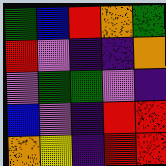[["green", "blue", "red", "orange", "green"], ["red", "violet", "indigo", "indigo", "orange"], ["violet", "green", "green", "violet", "indigo"], ["blue", "violet", "indigo", "red", "red"], ["orange", "yellow", "indigo", "red", "red"]]